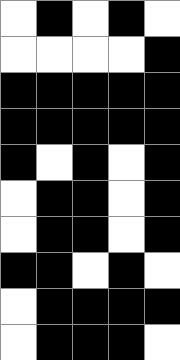[["white", "black", "white", "black", "white"], ["white", "white", "white", "white", "black"], ["black", "black", "black", "black", "black"], ["black", "black", "black", "black", "black"], ["black", "white", "black", "white", "black"], ["white", "black", "black", "white", "black"], ["white", "black", "black", "white", "black"], ["black", "black", "white", "black", "white"], ["white", "black", "black", "black", "black"], ["white", "black", "black", "black", "white"]]